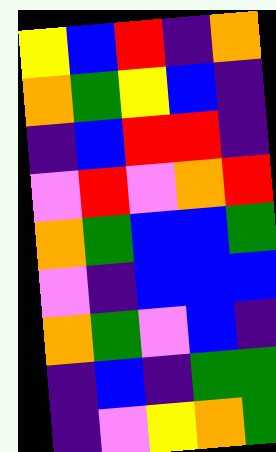[["yellow", "blue", "red", "indigo", "orange"], ["orange", "green", "yellow", "blue", "indigo"], ["indigo", "blue", "red", "red", "indigo"], ["violet", "red", "violet", "orange", "red"], ["orange", "green", "blue", "blue", "green"], ["violet", "indigo", "blue", "blue", "blue"], ["orange", "green", "violet", "blue", "indigo"], ["indigo", "blue", "indigo", "green", "green"], ["indigo", "violet", "yellow", "orange", "green"]]